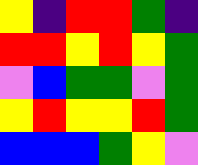[["yellow", "indigo", "red", "red", "green", "indigo"], ["red", "red", "yellow", "red", "yellow", "green"], ["violet", "blue", "green", "green", "violet", "green"], ["yellow", "red", "yellow", "yellow", "red", "green"], ["blue", "blue", "blue", "green", "yellow", "violet"]]